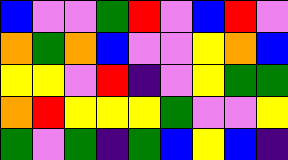[["blue", "violet", "violet", "green", "red", "violet", "blue", "red", "violet"], ["orange", "green", "orange", "blue", "violet", "violet", "yellow", "orange", "blue"], ["yellow", "yellow", "violet", "red", "indigo", "violet", "yellow", "green", "green"], ["orange", "red", "yellow", "yellow", "yellow", "green", "violet", "violet", "yellow"], ["green", "violet", "green", "indigo", "green", "blue", "yellow", "blue", "indigo"]]